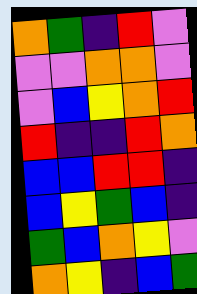[["orange", "green", "indigo", "red", "violet"], ["violet", "violet", "orange", "orange", "violet"], ["violet", "blue", "yellow", "orange", "red"], ["red", "indigo", "indigo", "red", "orange"], ["blue", "blue", "red", "red", "indigo"], ["blue", "yellow", "green", "blue", "indigo"], ["green", "blue", "orange", "yellow", "violet"], ["orange", "yellow", "indigo", "blue", "green"]]